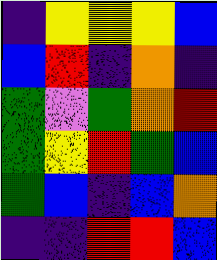[["indigo", "yellow", "yellow", "yellow", "blue"], ["blue", "red", "indigo", "orange", "indigo"], ["green", "violet", "green", "orange", "red"], ["green", "yellow", "red", "green", "blue"], ["green", "blue", "indigo", "blue", "orange"], ["indigo", "indigo", "red", "red", "blue"]]